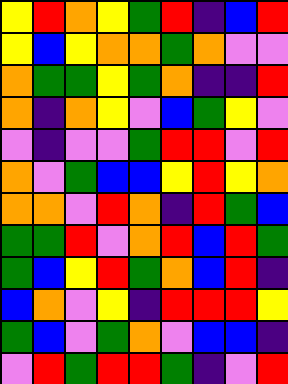[["yellow", "red", "orange", "yellow", "green", "red", "indigo", "blue", "red"], ["yellow", "blue", "yellow", "orange", "orange", "green", "orange", "violet", "violet"], ["orange", "green", "green", "yellow", "green", "orange", "indigo", "indigo", "red"], ["orange", "indigo", "orange", "yellow", "violet", "blue", "green", "yellow", "violet"], ["violet", "indigo", "violet", "violet", "green", "red", "red", "violet", "red"], ["orange", "violet", "green", "blue", "blue", "yellow", "red", "yellow", "orange"], ["orange", "orange", "violet", "red", "orange", "indigo", "red", "green", "blue"], ["green", "green", "red", "violet", "orange", "red", "blue", "red", "green"], ["green", "blue", "yellow", "red", "green", "orange", "blue", "red", "indigo"], ["blue", "orange", "violet", "yellow", "indigo", "red", "red", "red", "yellow"], ["green", "blue", "violet", "green", "orange", "violet", "blue", "blue", "indigo"], ["violet", "red", "green", "red", "red", "green", "indigo", "violet", "red"]]